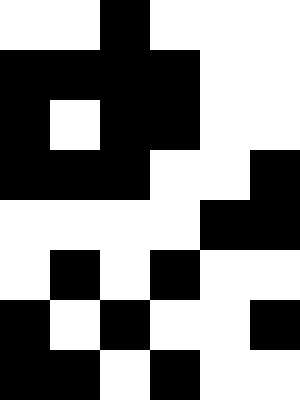[["white", "white", "black", "white", "white", "white"], ["black", "black", "black", "black", "white", "white"], ["black", "white", "black", "black", "white", "white"], ["black", "black", "black", "white", "white", "black"], ["white", "white", "white", "white", "black", "black"], ["white", "black", "white", "black", "white", "white"], ["black", "white", "black", "white", "white", "black"], ["black", "black", "white", "black", "white", "white"]]